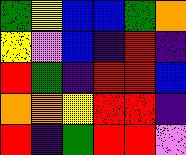[["green", "yellow", "blue", "blue", "green", "orange"], ["yellow", "violet", "blue", "indigo", "red", "indigo"], ["red", "green", "indigo", "red", "red", "blue"], ["orange", "orange", "yellow", "red", "red", "indigo"], ["red", "indigo", "green", "red", "red", "violet"]]